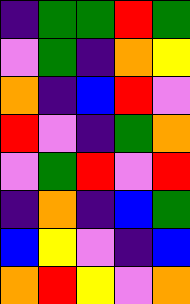[["indigo", "green", "green", "red", "green"], ["violet", "green", "indigo", "orange", "yellow"], ["orange", "indigo", "blue", "red", "violet"], ["red", "violet", "indigo", "green", "orange"], ["violet", "green", "red", "violet", "red"], ["indigo", "orange", "indigo", "blue", "green"], ["blue", "yellow", "violet", "indigo", "blue"], ["orange", "red", "yellow", "violet", "orange"]]